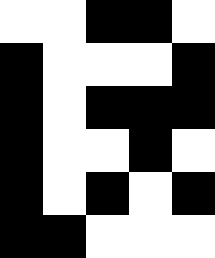[["white", "white", "black", "black", "white"], ["black", "white", "white", "white", "black"], ["black", "white", "black", "black", "black"], ["black", "white", "white", "black", "white"], ["black", "white", "black", "white", "black"], ["black", "black", "white", "white", "white"]]